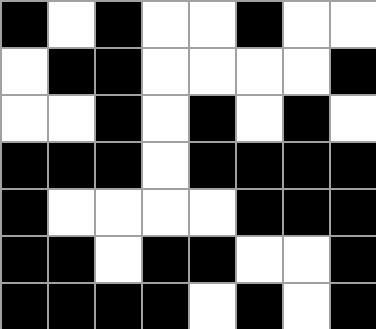[["black", "white", "black", "white", "white", "black", "white", "white"], ["white", "black", "black", "white", "white", "white", "white", "black"], ["white", "white", "black", "white", "black", "white", "black", "white"], ["black", "black", "black", "white", "black", "black", "black", "black"], ["black", "white", "white", "white", "white", "black", "black", "black"], ["black", "black", "white", "black", "black", "white", "white", "black"], ["black", "black", "black", "black", "white", "black", "white", "black"]]